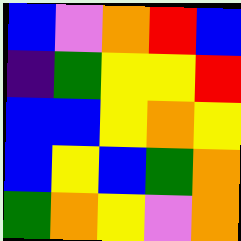[["blue", "violet", "orange", "red", "blue"], ["indigo", "green", "yellow", "yellow", "red"], ["blue", "blue", "yellow", "orange", "yellow"], ["blue", "yellow", "blue", "green", "orange"], ["green", "orange", "yellow", "violet", "orange"]]